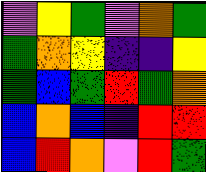[["violet", "yellow", "green", "violet", "orange", "green"], ["green", "orange", "yellow", "indigo", "indigo", "yellow"], ["green", "blue", "green", "red", "green", "orange"], ["blue", "orange", "blue", "indigo", "red", "red"], ["blue", "red", "orange", "violet", "red", "green"]]